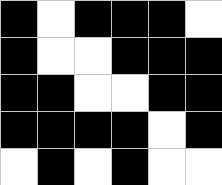[["black", "white", "black", "black", "black", "white"], ["black", "white", "white", "black", "black", "black"], ["black", "black", "white", "white", "black", "black"], ["black", "black", "black", "black", "white", "black"], ["white", "black", "white", "black", "white", "white"]]